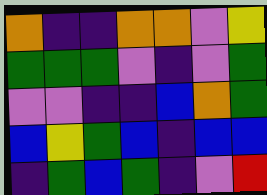[["orange", "indigo", "indigo", "orange", "orange", "violet", "yellow"], ["green", "green", "green", "violet", "indigo", "violet", "green"], ["violet", "violet", "indigo", "indigo", "blue", "orange", "green"], ["blue", "yellow", "green", "blue", "indigo", "blue", "blue"], ["indigo", "green", "blue", "green", "indigo", "violet", "red"]]